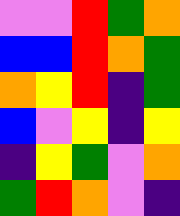[["violet", "violet", "red", "green", "orange"], ["blue", "blue", "red", "orange", "green"], ["orange", "yellow", "red", "indigo", "green"], ["blue", "violet", "yellow", "indigo", "yellow"], ["indigo", "yellow", "green", "violet", "orange"], ["green", "red", "orange", "violet", "indigo"]]